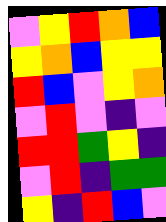[["violet", "yellow", "red", "orange", "blue"], ["yellow", "orange", "blue", "yellow", "yellow"], ["red", "blue", "violet", "yellow", "orange"], ["violet", "red", "violet", "indigo", "violet"], ["red", "red", "green", "yellow", "indigo"], ["violet", "red", "indigo", "green", "green"], ["yellow", "indigo", "red", "blue", "violet"]]